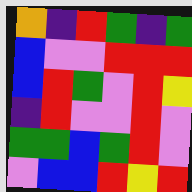[["orange", "indigo", "red", "green", "indigo", "green"], ["blue", "violet", "violet", "red", "red", "red"], ["blue", "red", "green", "violet", "red", "yellow"], ["indigo", "red", "violet", "violet", "red", "violet"], ["green", "green", "blue", "green", "red", "violet"], ["violet", "blue", "blue", "red", "yellow", "red"]]